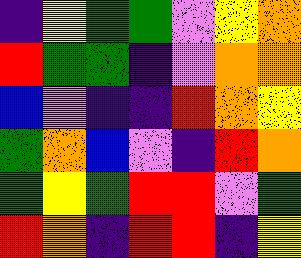[["indigo", "yellow", "green", "green", "violet", "yellow", "orange"], ["red", "green", "green", "indigo", "violet", "orange", "orange"], ["blue", "violet", "indigo", "indigo", "red", "orange", "yellow"], ["green", "orange", "blue", "violet", "indigo", "red", "orange"], ["green", "yellow", "green", "red", "red", "violet", "green"], ["red", "orange", "indigo", "red", "red", "indigo", "yellow"]]